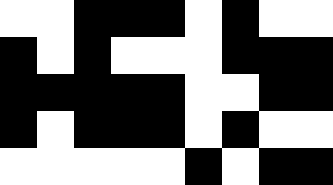[["white", "white", "black", "black", "black", "white", "black", "white", "white"], ["black", "white", "black", "white", "white", "white", "black", "black", "black"], ["black", "black", "black", "black", "black", "white", "white", "black", "black"], ["black", "white", "black", "black", "black", "white", "black", "white", "white"], ["white", "white", "white", "white", "white", "black", "white", "black", "black"]]